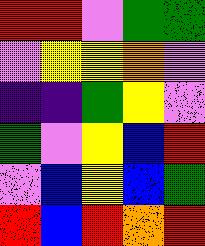[["red", "red", "violet", "green", "green"], ["violet", "yellow", "yellow", "orange", "violet"], ["indigo", "indigo", "green", "yellow", "violet"], ["green", "violet", "yellow", "blue", "red"], ["violet", "blue", "yellow", "blue", "green"], ["red", "blue", "red", "orange", "red"]]